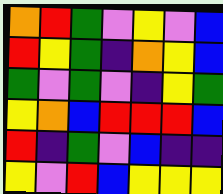[["orange", "red", "green", "violet", "yellow", "violet", "blue"], ["red", "yellow", "green", "indigo", "orange", "yellow", "blue"], ["green", "violet", "green", "violet", "indigo", "yellow", "green"], ["yellow", "orange", "blue", "red", "red", "red", "blue"], ["red", "indigo", "green", "violet", "blue", "indigo", "indigo"], ["yellow", "violet", "red", "blue", "yellow", "yellow", "yellow"]]